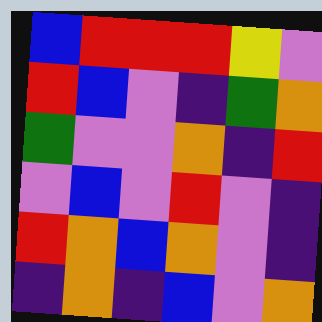[["blue", "red", "red", "red", "yellow", "violet"], ["red", "blue", "violet", "indigo", "green", "orange"], ["green", "violet", "violet", "orange", "indigo", "red"], ["violet", "blue", "violet", "red", "violet", "indigo"], ["red", "orange", "blue", "orange", "violet", "indigo"], ["indigo", "orange", "indigo", "blue", "violet", "orange"]]